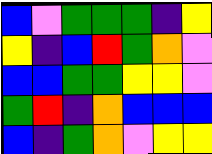[["blue", "violet", "green", "green", "green", "indigo", "yellow"], ["yellow", "indigo", "blue", "red", "green", "orange", "violet"], ["blue", "blue", "green", "green", "yellow", "yellow", "violet"], ["green", "red", "indigo", "orange", "blue", "blue", "blue"], ["blue", "indigo", "green", "orange", "violet", "yellow", "yellow"]]